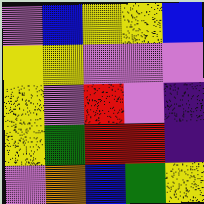[["violet", "blue", "yellow", "yellow", "blue"], ["yellow", "yellow", "violet", "violet", "violet"], ["yellow", "violet", "red", "violet", "indigo"], ["yellow", "green", "red", "red", "indigo"], ["violet", "orange", "blue", "green", "yellow"]]